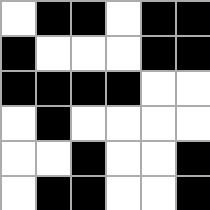[["white", "black", "black", "white", "black", "black"], ["black", "white", "white", "white", "black", "black"], ["black", "black", "black", "black", "white", "white"], ["white", "black", "white", "white", "white", "white"], ["white", "white", "black", "white", "white", "black"], ["white", "black", "black", "white", "white", "black"]]